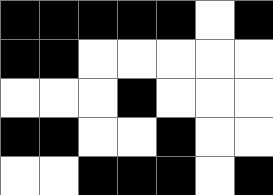[["black", "black", "black", "black", "black", "white", "black"], ["black", "black", "white", "white", "white", "white", "white"], ["white", "white", "white", "black", "white", "white", "white"], ["black", "black", "white", "white", "black", "white", "white"], ["white", "white", "black", "black", "black", "white", "black"]]